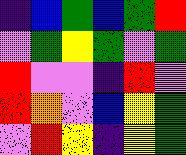[["indigo", "blue", "green", "blue", "green", "red"], ["violet", "green", "yellow", "green", "violet", "green"], ["red", "violet", "violet", "indigo", "red", "violet"], ["red", "orange", "violet", "blue", "yellow", "green"], ["violet", "red", "yellow", "indigo", "yellow", "green"]]